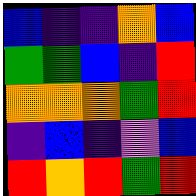[["blue", "indigo", "indigo", "orange", "blue"], ["green", "green", "blue", "indigo", "red"], ["orange", "orange", "orange", "green", "red"], ["indigo", "blue", "indigo", "violet", "blue"], ["red", "orange", "red", "green", "red"]]